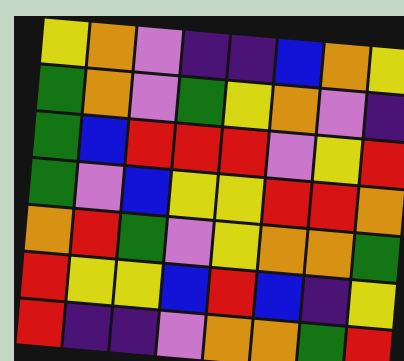[["yellow", "orange", "violet", "indigo", "indigo", "blue", "orange", "yellow"], ["green", "orange", "violet", "green", "yellow", "orange", "violet", "indigo"], ["green", "blue", "red", "red", "red", "violet", "yellow", "red"], ["green", "violet", "blue", "yellow", "yellow", "red", "red", "orange"], ["orange", "red", "green", "violet", "yellow", "orange", "orange", "green"], ["red", "yellow", "yellow", "blue", "red", "blue", "indigo", "yellow"], ["red", "indigo", "indigo", "violet", "orange", "orange", "green", "red"]]